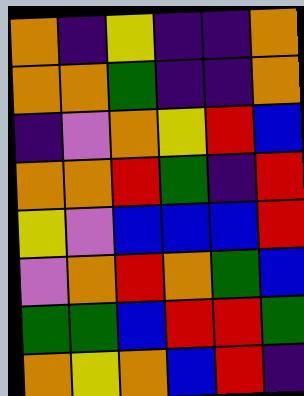[["orange", "indigo", "yellow", "indigo", "indigo", "orange"], ["orange", "orange", "green", "indigo", "indigo", "orange"], ["indigo", "violet", "orange", "yellow", "red", "blue"], ["orange", "orange", "red", "green", "indigo", "red"], ["yellow", "violet", "blue", "blue", "blue", "red"], ["violet", "orange", "red", "orange", "green", "blue"], ["green", "green", "blue", "red", "red", "green"], ["orange", "yellow", "orange", "blue", "red", "indigo"]]